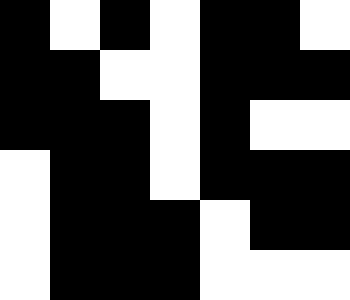[["black", "white", "black", "white", "black", "black", "white"], ["black", "black", "white", "white", "black", "black", "black"], ["black", "black", "black", "white", "black", "white", "white"], ["white", "black", "black", "white", "black", "black", "black"], ["white", "black", "black", "black", "white", "black", "black"], ["white", "black", "black", "black", "white", "white", "white"]]